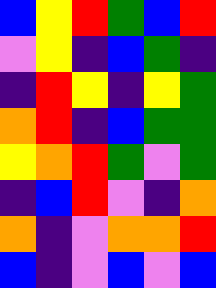[["blue", "yellow", "red", "green", "blue", "red"], ["violet", "yellow", "indigo", "blue", "green", "indigo"], ["indigo", "red", "yellow", "indigo", "yellow", "green"], ["orange", "red", "indigo", "blue", "green", "green"], ["yellow", "orange", "red", "green", "violet", "green"], ["indigo", "blue", "red", "violet", "indigo", "orange"], ["orange", "indigo", "violet", "orange", "orange", "red"], ["blue", "indigo", "violet", "blue", "violet", "blue"]]